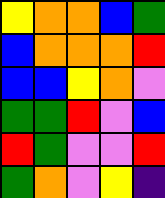[["yellow", "orange", "orange", "blue", "green"], ["blue", "orange", "orange", "orange", "red"], ["blue", "blue", "yellow", "orange", "violet"], ["green", "green", "red", "violet", "blue"], ["red", "green", "violet", "violet", "red"], ["green", "orange", "violet", "yellow", "indigo"]]